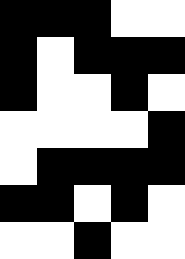[["black", "black", "black", "white", "white"], ["black", "white", "black", "black", "black"], ["black", "white", "white", "black", "white"], ["white", "white", "white", "white", "black"], ["white", "black", "black", "black", "black"], ["black", "black", "white", "black", "white"], ["white", "white", "black", "white", "white"]]